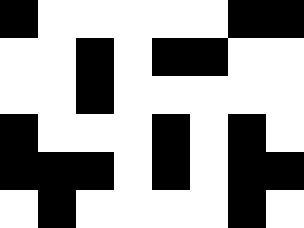[["black", "white", "white", "white", "white", "white", "black", "black"], ["white", "white", "black", "white", "black", "black", "white", "white"], ["white", "white", "black", "white", "white", "white", "white", "white"], ["black", "white", "white", "white", "black", "white", "black", "white"], ["black", "black", "black", "white", "black", "white", "black", "black"], ["white", "black", "white", "white", "white", "white", "black", "white"]]